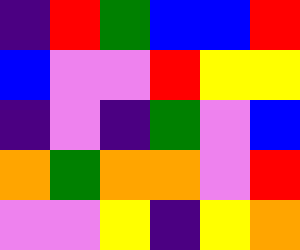[["indigo", "red", "green", "blue", "blue", "red"], ["blue", "violet", "violet", "red", "yellow", "yellow"], ["indigo", "violet", "indigo", "green", "violet", "blue"], ["orange", "green", "orange", "orange", "violet", "red"], ["violet", "violet", "yellow", "indigo", "yellow", "orange"]]